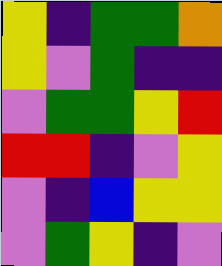[["yellow", "indigo", "green", "green", "orange"], ["yellow", "violet", "green", "indigo", "indigo"], ["violet", "green", "green", "yellow", "red"], ["red", "red", "indigo", "violet", "yellow"], ["violet", "indigo", "blue", "yellow", "yellow"], ["violet", "green", "yellow", "indigo", "violet"]]